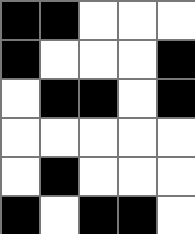[["black", "black", "white", "white", "white"], ["black", "white", "white", "white", "black"], ["white", "black", "black", "white", "black"], ["white", "white", "white", "white", "white"], ["white", "black", "white", "white", "white"], ["black", "white", "black", "black", "white"]]